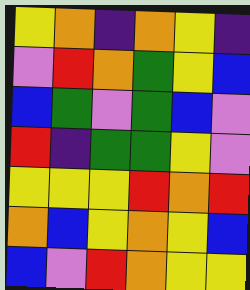[["yellow", "orange", "indigo", "orange", "yellow", "indigo"], ["violet", "red", "orange", "green", "yellow", "blue"], ["blue", "green", "violet", "green", "blue", "violet"], ["red", "indigo", "green", "green", "yellow", "violet"], ["yellow", "yellow", "yellow", "red", "orange", "red"], ["orange", "blue", "yellow", "orange", "yellow", "blue"], ["blue", "violet", "red", "orange", "yellow", "yellow"]]